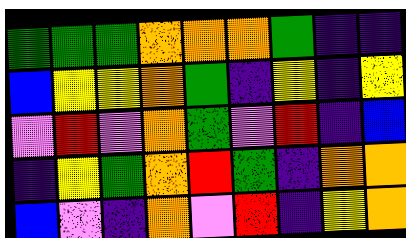[["green", "green", "green", "orange", "orange", "orange", "green", "indigo", "indigo"], ["blue", "yellow", "yellow", "orange", "green", "indigo", "yellow", "indigo", "yellow"], ["violet", "red", "violet", "orange", "green", "violet", "red", "indigo", "blue"], ["indigo", "yellow", "green", "orange", "red", "green", "indigo", "orange", "orange"], ["blue", "violet", "indigo", "orange", "violet", "red", "indigo", "yellow", "orange"]]